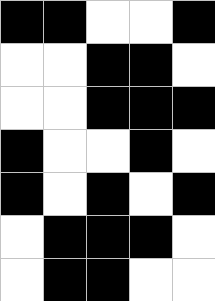[["black", "black", "white", "white", "black"], ["white", "white", "black", "black", "white"], ["white", "white", "black", "black", "black"], ["black", "white", "white", "black", "white"], ["black", "white", "black", "white", "black"], ["white", "black", "black", "black", "white"], ["white", "black", "black", "white", "white"]]